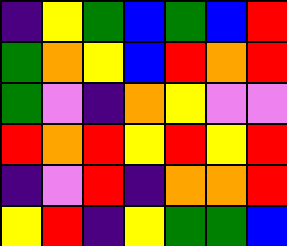[["indigo", "yellow", "green", "blue", "green", "blue", "red"], ["green", "orange", "yellow", "blue", "red", "orange", "red"], ["green", "violet", "indigo", "orange", "yellow", "violet", "violet"], ["red", "orange", "red", "yellow", "red", "yellow", "red"], ["indigo", "violet", "red", "indigo", "orange", "orange", "red"], ["yellow", "red", "indigo", "yellow", "green", "green", "blue"]]